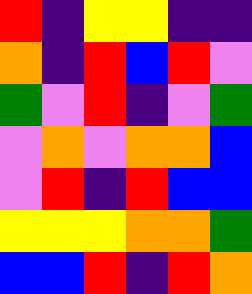[["red", "indigo", "yellow", "yellow", "indigo", "indigo"], ["orange", "indigo", "red", "blue", "red", "violet"], ["green", "violet", "red", "indigo", "violet", "green"], ["violet", "orange", "violet", "orange", "orange", "blue"], ["violet", "red", "indigo", "red", "blue", "blue"], ["yellow", "yellow", "yellow", "orange", "orange", "green"], ["blue", "blue", "red", "indigo", "red", "orange"]]